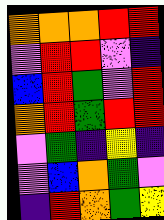[["orange", "orange", "orange", "red", "red"], ["violet", "red", "red", "violet", "indigo"], ["blue", "red", "green", "violet", "red"], ["orange", "red", "green", "red", "red"], ["violet", "green", "indigo", "yellow", "indigo"], ["violet", "blue", "orange", "green", "violet"], ["indigo", "red", "orange", "green", "yellow"]]